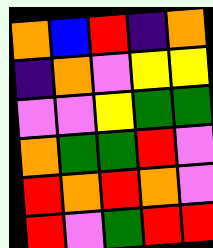[["orange", "blue", "red", "indigo", "orange"], ["indigo", "orange", "violet", "yellow", "yellow"], ["violet", "violet", "yellow", "green", "green"], ["orange", "green", "green", "red", "violet"], ["red", "orange", "red", "orange", "violet"], ["red", "violet", "green", "red", "red"]]